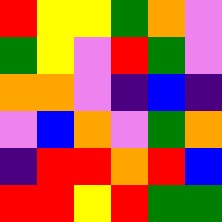[["red", "yellow", "yellow", "green", "orange", "violet"], ["green", "yellow", "violet", "red", "green", "violet"], ["orange", "orange", "violet", "indigo", "blue", "indigo"], ["violet", "blue", "orange", "violet", "green", "orange"], ["indigo", "red", "red", "orange", "red", "blue"], ["red", "red", "yellow", "red", "green", "green"]]